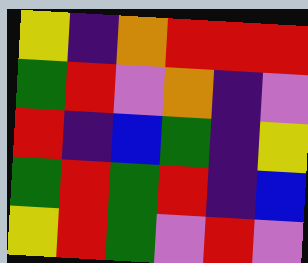[["yellow", "indigo", "orange", "red", "red", "red"], ["green", "red", "violet", "orange", "indigo", "violet"], ["red", "indigo", "blue", "green", "indigo", "yellow"], ["green", "red", "green", "red", "indigo", "blue"], ["yellow", "red", "green", "violet", "red", "violet"]]